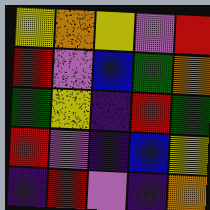[["yellow", "orange", "yellow", "violet", "red"], ["red", "violet", "blue", "green", "orange"], ["green", "yellow", "indigo", "red", "green"], ["red", "violet", "indigo", "blue", "yellow"], ["indigo", "red", "violet", "indigo", "orange"]]